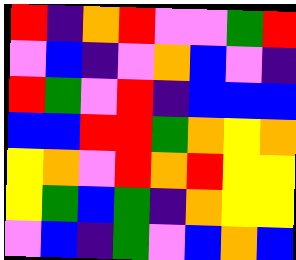[["red", "indigo", "orange", "red", "violet", "violet", "green", "red"], ["violet", "blue", "indigo", "violet", "orange", "blue", "violet", "indigo"], ["red", "green", "violet", "red", "indigo", "blue", "blue", "blue"], ["blue", "blue", "red", "red", "green", "orange", "yellow", "orange"], ["yellow", "orange", "violet", "red", "orange", "red", "yellow", "yellow"], ["yellow", "green", "blue", "green", "indigo", "orange", "yellow", "yellow"], ["violet", "blue", "indigo", "green", "violet", "blue", "orange", "blue"]]